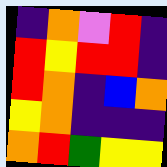[["indigo", "orange", "violet", "red", "indigo"], ["red", "yellow", "red", "red", "indigo"], ["red", "orange", "indigo", "blue", "orange"], ["yellow", "orange", "indigo", "indigo", "indigo"], ["orange", "red", "green", "yellow", "yellow"]]